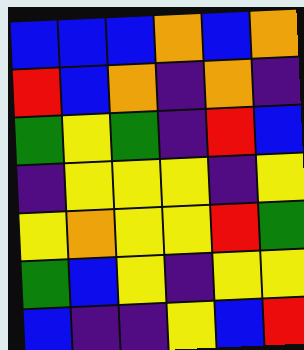[["blue", "blue", "blue", "orange", "blue", "orange"], ["red", "blue", "orange", "indigo", "orange", "indigo"], ["green", "yellow", "green", "indigo", "red", "blue"], ["indigo", "yellow", "yellow", "yellow", "indigo", "yellow"], ["yellow", "orange", "yellow", "yellow", "red", "green"], ["green", "blue", "yellow", "indigo", "yellow", "yellow"], ["blue", "indigo", "indigo", "yellow", "blue", "red"]]